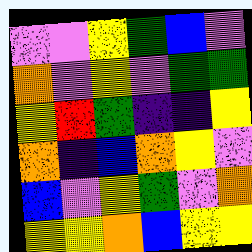[["violet", "violet", "yellow", "green", "blue", "violet"], ["orange", "violet", "yellow", "violet", "green", "green"], ["yellow", "red", "green", "indigo", "indigo", "yellow"], ["orange", "indigo", "blue", "orange", "yellow", "violet"], ["blue", "violet", "yellow", "green", "violet", "orange"], ["yellow", "yellow", "orange", "blue", "yellow", "yellow"]]